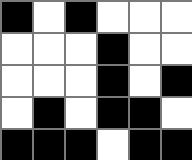[["black", "white", "black", "white", "white", "white"], ["white", "white", "white", "black", "white", "white"], ["white", "white", "white", "black", "white", "black"], ["white", "black", "white", "black", "black", "white"], ["black", "black", "black", "white", "black", "black"]]